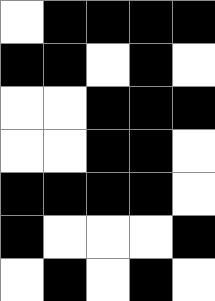[["white", "black", "black", "black", "black"], ["black", "black", "white", "black", "white"], ["white", "white", "black", "black", "black"], ["white", "white", "black", "black", "white"], ["black", "black", "black", "black", "white"], ["black", "white", "white", "white", "black"], ["white", "black", "white", "black", "white"]]